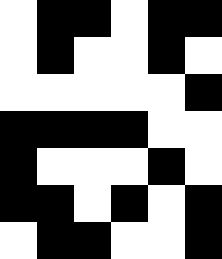[["white", "black", "black", "white", "black", "black"], ["white", "black", "white", "white", "black", "white"], ["white", "white", "white", "white", "white", "black"], ["black", "black", "black", "black", "white", "white"], ["black", "white", "white", "white", "black", "white"], ["black", "black", "white", "black", "white", "black"], ["white", "black", "black", "white", "white", "black"]]